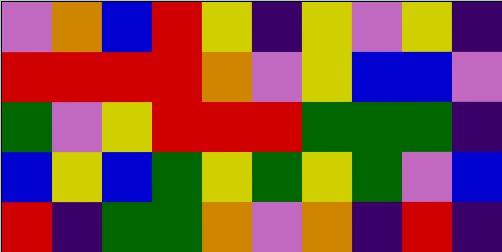[["violet", "orange", "blue", "red", "yellow", "indigo", "yellow", "violet", "yellow", "indigo"], ["red", "red", "red", "red", "orange", "violet", "yellow", "blue", "blue", "violet"], ["green", "violet", "yellow", "red", "red", "red", "green", "green", "green", "indigo"], ["blue", "yellow", "blue", "green", "yellow", "green", "yellow", "green", "violet", "blue"], ["red", "indigo", "green", "green", "orange", "violet", "orange", "indigo", "red", "indigo"]]